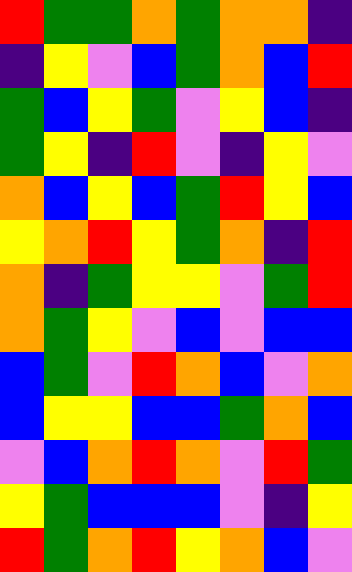[["red", "green", "green", "orange", "green", "orange", "orange", "indigo"], ["indigo", "yellow", "violet", "blue", "green", "orange", "blue", "red"], ["green", "blue", "yellow", "green", "violet", "yellow", "blue", "indigo"], ["green", "yellow", "indigo", "red", "violet", "indigo", "yellow", "violet"], ["orange", "blue", "yellow", "blue", "green", "red", "yellow", "blue"], ["yellow", "orange", "red", "yellow", "green", "orange", "indigo", "red"], ["orange", "indigo", "green", "yellow", "yellow", "violet", "green", "red"], ["orange", "green", "yellow", "violet", "blue", "violet", "blue", "blue"], ["blue", "green", "violet", "red", "orange", "blue", "violet", "orange"], ["blue", "yellow", "yellow", "blue", "blue", "green", "orange", "blue"], ["violet", "blue", "orange", "red", "orange", "violet", "red", "green"], ["yellow", "green", "blue", "blue", "blue", "violet", "indigo", "yellow"], ["red", "green", "orange", "red", "yellow", "orange", "blue", "violet"]]